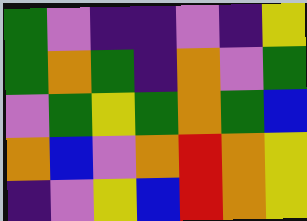[["green", "violet", "indigo", "indigo", "violet", "indigo", "yellow"], ["green", "orange", "green", "indigo", "orange", "violet", "green"], ["violet", "green", "yellow", "green", "orange", "green", "blue"], ["orange", "blue", "violet", "orange", "red", "orange", "yellow"], ["indigo", "violet", "yellow", "blue", "red", "orange", "yellow"]]